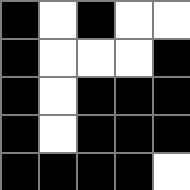[["black", "white", "black", "white", "white"], ["black", "white", "white", "white", "black"], ["black", "white", "black", "black", "black"], ["black", "white", "black", "black", "black"], ["black", "black", "black", "black", "white"]]